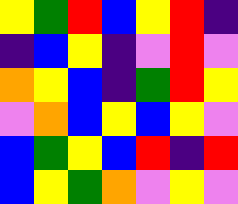[["yellow", "green", "red", "blue", "yellow", "red", "indigo"], ["indigo", "blue", "yellow", "indigo", "violet", "red", "violet"], ["orange", "yellow", "blue", "indigo", "green", "red", "yellow"], ["violet", "orange", "blue", "yellow", "blue", "yellow", "violet"], ["blue", "green", "yellow", "blue", "red", "indigo", "red"], ["blue", "yellow", "green", "orange", "violet", "yellow", "violet"]]